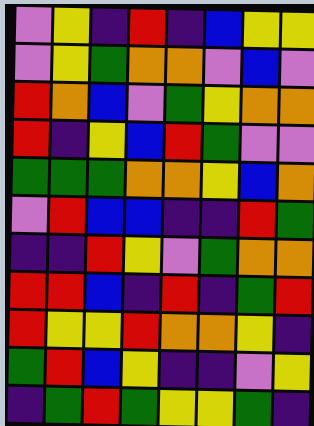[["violet", "yellow", "indigo", "red", "indigo", "blue", "yellow", "yellow"], ["violet", "yellow", "green", "orange", "orange", "violet", "blue", "violet"], ["red", "orange", "blue", "violet", "green", "yellow", "orange", "orange"], ["red", "indigo", "yellow", "blue", "red", "green", "violet", "violet"], ["green", "green", "green", "orange", "orange", "yellow", "blue", "orange"], ["violet", "red", "blue", "blue", "indigo", "indigo", "red", "green"], ["indigo", "indigo", "red", "yellow", "violet", "green", "orange", "orange"], ["red", "red", "blue", "indigo", "red", "indigo", "green", "red"], ["red", "yellow", "yellow", "red", "orange", "orange", "yellow", "indigo"], ["green", "red", "blue", "yellow", "indigo", "indigo", "violet", "yellow"], ["indigo", "green", "red", "green", "yellow", "yellow", "green", "indigo"]]